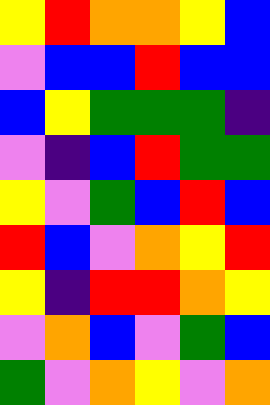[["yellow", "red", "orange", "orange", "yellow", "blue"], ["violet", "blue", "blue", "red", "blue", "blue"], ["blue", "yellow", "green", "green", "green", "indigo"], ["violet", "indigo", "blue", "red", "green", "green"], ["yellow", "violet", "green", "blue", "red", "blue"], ["red", "blue", "violet", "orange", "yellow", "red"], ["yellow", "indigo", "red", "red", "orange", "yellow"], ["violet", "orange", "blue", "violet", "green", "blue"], ["green", "violet", "orange", "yellow", "violet", "orange"]]